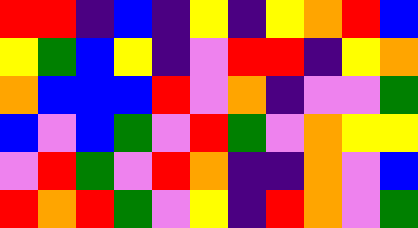[["red", "red", "indigo", "blue", "indigo", "yellow", "indigo", "yellow", "orange", "red", "blue"], ["yellow", "green", "blue", "yellow", "indigo", "violet", "red", "red", "indigo", "yellow", "orange"], ["orange", "blue", "blue", "blue", "red", "violet", "orange", "indigo", "violet", "violet", "green"], ["blue", "violet", "blue", "green", "violet", "red", "green", "violet", "orange", "yellow", "yellow"], ["violet", "red", "green", "violet", "red", "orange", "indigo", "indigo", "orange", "violet", "blue"], ["red", "orange", "red", "green", "violet", "yellow", "indigo", "red", "orange", "violet", "green"]]